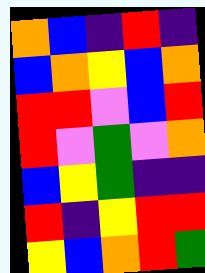[["orange", "blue", "indigo", "red", "indigo"], ["blue", "orange", "yellow", "blue", "orange"], ["red", "red", "violet", "blue", "red"], ["red", "violet", "green", "violet", "orange"], ["blue", "yellow", "green", "indigo", "indigo"], ["red", "indigo", "yellow", "red", "red"], ["yellow", "blue", "orange", "red", "green"]]